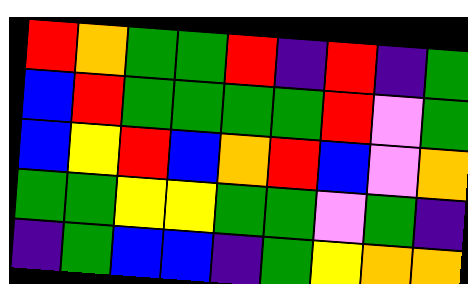[["red", "orange", "green", "green", "red", "indigo", "red", "indigo", "green"], ["blue", "red", "green", "green", "green", "green", "red", "violet", "green"], ["blue", "yellow", "red", "blue", "orange", "red", "blue", "violet", "orange"], ["green", "green", "yellow", "yellow", "green", "green", "violet", "green", "indigo"], ["indigo", "green", "blue", "blue", "indigo", "green", "yellow", "orange", "orange"]]